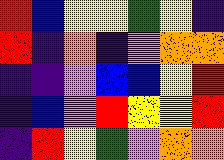[["red", "blue", "yellow", "yellow", "green", "yellow", "indigo"], ["red", "indigo", "orange", "indigo", "violet", "orange", "orange"], ["indigo", "indigo", "violet", "blue", "blue", "yellow", "red"], ["indigo", "blue", "violet", "red", "yellow", "yellow", "red"], ["indigo", "red", "yellow", "green", "violet", "orange", "orange"]]